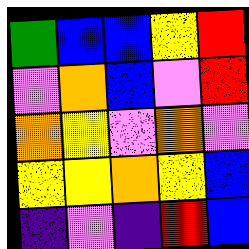[["green", "blue", "blue", "yellow", "red"], ["violet", "orange", "blue", "violet", "red"], ["orange", "yellow", "violet", "orange", "violet"], ["yellow", "yellow", "orange", "yellow", "blue"], ["indigo", "violet", "indigo", "red", "blue"]]